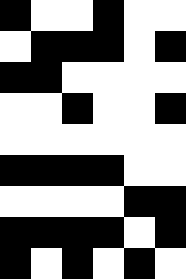[["black", "white", "white", "black", "white", "white"], ["white", "black", "black", "black", "white", "black"], ["black", "black", "white", "white", "white", "white"], ["white", "white", "black", "white", "white", "black"], ["white", "white", "white", "white", "white", "white"], ["black", "black", "black", "black", "white", "white"], ["white", "white", "white", "white", "black", "black"], ["black", "black", "black", "black", "white", "black"], ["black", "white", "black", "white", "black", "white"]]